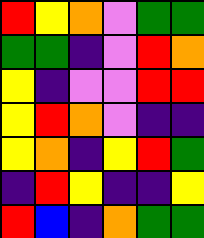[["red", "yellow", "orange", "violet", "green", "green"], ["green", "green", "indigo", "violet", "red", "orange"], ["yellow", "indigo", "violet", "violet", "red", "red"], ["yellow", "red", "orange", "violet", "indigo", "indigo"], ["yellow", "orange", "indigo", "yellow", "red", "green"], ["indigo", "red", "yellow", "indigo", "indigo", "yellow"], ["red", "blue", "indigo", "orange", "green", "green"]]